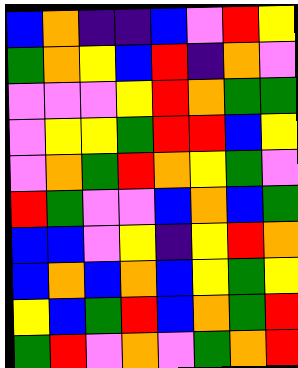[["blue", "orange", "indigo", "indigo", "blue", "violet", "red", "yellow"], ["green", "orange", "yellow", "blue", "red", "indigo", "orange", "violet"], ["violet", "violet", "violet", "yellow", "red", "orange", "green", "green"], ["violet", "yellow", "yellow", "green", "red", "red", "blue", "yellow"], ["violet", "orange", "green", "red", "orange", "yellow", "green", "violet"], ["red", "green", "violet", "violet", "blue", "orange", "blue", "green"], ["blue", "blue", "violet", "yellow", "indigo", "yellow", "red", "orange"], ["blue", "orange", "blue", "orange", "blue", "yellow", "green", "yellow"], ["yellow", "blue", "green", "red", "blue", "orange", "green", "red"], ["green", "red", "violet", "orange", "violet", "green", "orange", "red"]]